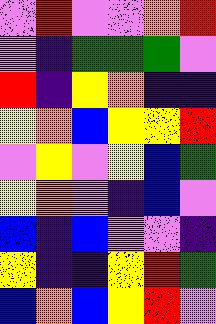[["violet", "red", "violet", "violet", "orange", "red"], ["violet", "indigo", "green", "green", "green", "violet"], ["red", "indigo", "yellow", "orange", "indigo", "indigo"], ["yellow", "orange", "blue", "yellow", "yellow", "red"], ["violet", "yellow", "violet", "yellow", "blue", "green"], ["yellow", "orange", "violet", "indigo", "blue", "violet"], ["blue", "indigo", "blue", "violet", "violet", "indigo"], ["yellow", "indigo", "indigo", "yellow", "red", "green"], ["blue", "orange", "blue", "yellow", "red", "violet"]]